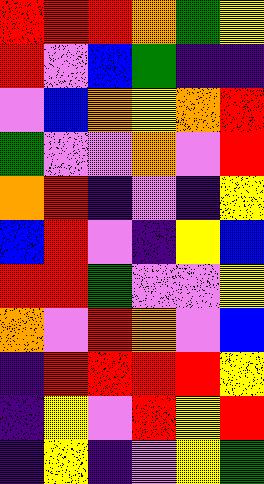[["red", "red", "red", "orange", "green", "yellow"], ["red", "violet", "blue", "green", "indigo", "indigo"], ["violet", "blue", "orange", "yellow", "orange", "red"], ["green", "violet", "violet", "orange", "violet", "red"], ["orange", "red", "indigo", "violet", "indigo", "yellow"], ["blue", "red", "violet", "indigo", "yellow", "blue"], ["red", "red", "green", "violet", "violet", "yellow"], ["orange", "violet", "red", "orange", "violet", "blue"], ["indigo", "red", "red", "red", "red", "yellow"], ["indigo", "yellow", "violet", "red", "yellow", "red"], ["indigo", "yellow", "indigo", "violet", "yellow", "green"]]